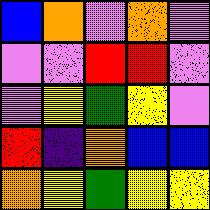[["blue", "orange", "violet", "orange", "violet"], ["violet", "violet", "red", "red", "violet"], ["violet", "yellow", "green", "yellow", "violet"], ["red", "indigo", "orange", "blue", "blue"], ["orange", "yellow", "green", "yellow", "yellow"]]